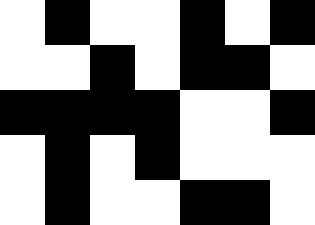[["white", "black", "white", "white", "black", "white", "black"], ["white", "white", "black", "white", "black", "black", "white"], ["black", "black", "black", "black", "white", "white", "black"], ["white", "black", "white", "black", "white", "white", "white"], ["white", "black", "white", "white", "black", "black", "white"]]